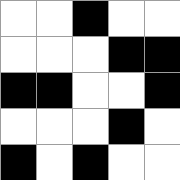[["white", "white", "black", "white", "white"], ["white", "white", "white", "black", "black"], ["black", "black", "white", "white", "black"], ["white", "white", "white", "black", "white"], ["black", "white", "black", "white", "white"]]